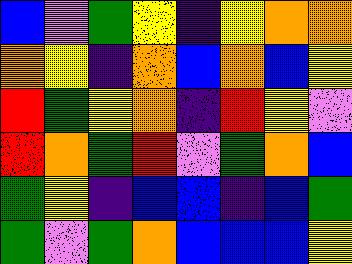[["blue", "violet", "green", "yellow", "indigo", "yellow", "orange", "orange"], ["orange", "yellow", "indigo", "orange", "blue", "orange", "blue", "yellow"], ["red", "green", "yellow", "orange", "indigo", "red", "yellow", "violet"], ["red", "orange", "green", "red", "violet", "green", "orange", "blue"], ["green", "yellow", "indigo", "blue", "blue", "indigo", "blue", "green"], ["green", "violet", "green", "orange", "blue", "blue", "blue", "yellow"]]